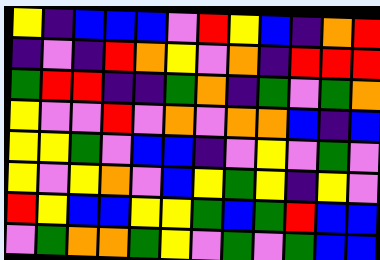[["yellow", "indigo", "blue", "blue", "blue", "violet", "red", "yellow", "blue", "indigo", "orange", "red"], ["indigo", "violet", "indigo", "red", "orange", "yellow", "violet", "orange", "indigo", "red", "red", "red"], ["green", "red", "red", "indigo", "indigo", "green", "orange", "indigo", "green", "violet", "green", "orange"], ["yellow", "violet", "violet", "red", "violet", "orange", "violet", "orange", "orange", "blue", "indigo", "blue"], ["yellow", "yellow", "green", "violet", "blue", "blue", "indigo", "violet", "yellow", "violet", "green", "violet"], ["yellow", "violet", "yellow", "orange", "violet", "blue", "yellow", "green", "yellow", "indigo", "yellow", "violet"], ["red", "yellow", "blue", "blue", "yellow", "yellow", "green", "blue", "green", "red", "blue", "blue"], ["violet", "green", "orange", "orange", "green", "yellow", "violet", "green", "violet", "green", "blue", "blue"]]